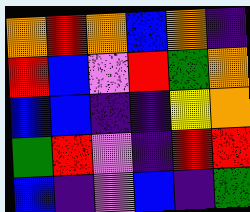[["orange", "red", "orange", "blue", "orange", "indigo"], ["red", "blue", "violet", "red", "green", "orange"], ["blue", "blue", "indigo", "indigo", "yellow", "orange"], ["green", "red", "violet", "indigo", "red", "red"], ["blue", "indigo", "violet", "blue", "indigo", "green"]]